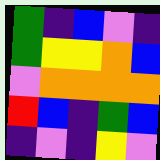[["green", "indigo", "blue", "violet", "indigo"], ["green", "yellow", "yellow", "orange", "blue"], ["violet", "orange", "orange", "orange", "orange"], ["red", "blue", "indigo", "green", "blue"], ["indigo", "violet", "indigo", "yellow", "violet"]]